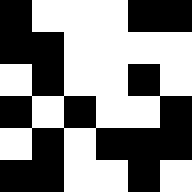[["black", "white", "white", "white", "black", "black"], ["black", "black", "white", "white", "white", "white"], ["white", "black", "white", "white", "black", "white"], ["black", "white", "black", "white", "white", "black"], ["white", "black", "white", "black", "black", "black"], ["black", "black", "white", "white", "black", "white"]]